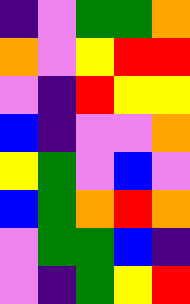[["indigo", "violet", "green", "green", "orange"], ["orange", "violet", "yellow", "red", "red"], ["violet", "indigo", "red", "yellow", "yellow"], ["blue", "indigo", "violet", "violet", "orange"], ["yellow", "green", "violet", "blue", "violet"], ["blue", "green", "orange", "red", "orange"], ["violet", "green", "green", "blue", "indigo"], ["violet", "indigo", "green", "yellow", "red"]]